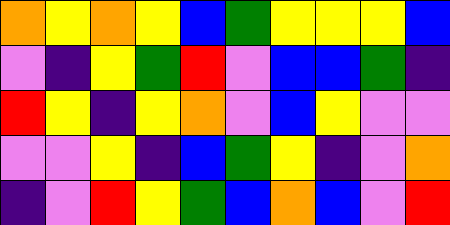[["orange", "yellow", "orange", "yellow", "blue", "green", "yellow", "yellow", "yellow", "blue"], ["violet", "indigo", "yellow", "green", "red", "violet", "blue", "blue", "green", "indigo"], ["red", "yellow", "indigo", "yellow", "orange", "violet", "blue", "yellow", "violet", "violet"], ["violet", "violet", "yellow", "indigo", "blue", "green", "yellow", "indigo", "violet", "orange"], ["indigo", "violet", "red", "yellow", "green", "blue", "orange", "blue", "violet", "red"]]